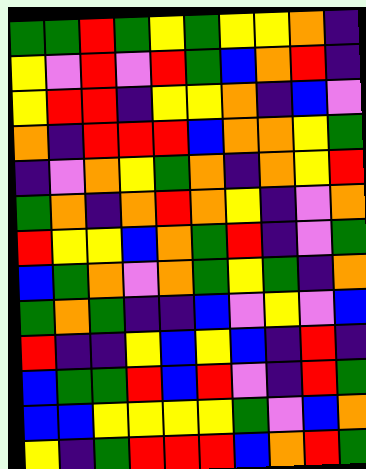[["green", "green", "red", "green", "yellow", "green", "yellow", "yellow", "orange", "indigo"], ["yellow", "violet", "red", "violet", "red", "green", "blue", "orange", "red", "indigo"], ["yellow", "red", "red", "indigo", "yellow", "yellow", "orange", "indigo", "blue", "violet"], ["orange", "indigo", "red", "red", "red", "blue", "orange", "orange", "yellow", "green"], ["indigo", "violet", "orange", "yellow", "green", "orange", "indigo", "orange", "yellow", "red"], ["green", "orange", "indigo", "orange", "red", "orange", "yellow", "indigo", "violet", "orange"], ["red", "yellow", "yellow", "blue", "orange", "green", "red", "indigo", "violet", "green"], ["blue", "green", "orange", "violet", "orange", "green", "yellow", "green", "indigo", "orange"], ["green", "orange", "green", "indigo", "indigo", "blue", "violet", "yellow", "violet", "blue"], ["red", "indigo", "indigo", "yellow", "blue", "yellow", "blue", "indigo", "red", "indigo"], ["blue", "green", "green", "red", "blue", "red", "violet", "indigo", "red", "green"], ["blue", "blue", "yellow", "yellow", "yellow", "yellow", "green", "violet", "blue", "orange"], ["yellow", "indigo", "green", "red", "red", "red", "blue", "orange", "red", "green"]]